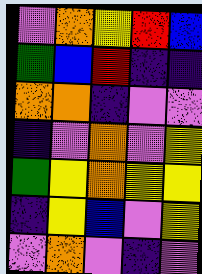[["violet", "orange", "yellow", "red", "blue"], ["green", "blue", "red", "indigo", "indigo"], ["orange", "orange", "indigo", "violet", "violet"], ["indigo", "violet", "orange", "violet", "yellow"], ["green", "yellow", "orange", "yellow", "yellow"], ["indigo", "yellow", "blue", "violet", "yellow"], ["violet", "orange", "violet", "indigo", "violet"]]